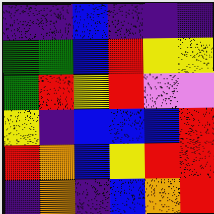[["indigo", "indigo", "blue", "indigo", "indigo", "indigo"], ["green", "green", "blue", "red", "yellow", "yellow"], ["green", "red", "yellow", "red", "violet", "violet"], ["yellow", "indigo", "blue", "blue", "blue", "red"], ["red", "orange", "blue", "yellow", "red", "red"], ["indigo", "orange", "indigo", "blue", "orange", "red"]]